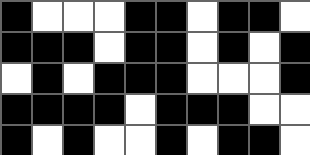[["black", "white", "white", "white", "black", "black", "white", "black", "black", "white"], ["black", "black", "black", "white", "black", "black", "white", "black", "white", "black"], ["white", "black", "white", "black", "black", "black", "white", "white", "white", "black"], ["black", "black", "black", "black", "white", "black", "black", "black", "white", "white"], ["black", "white", "black", "white", "white", "black", "white", "black", "black", "white"]]